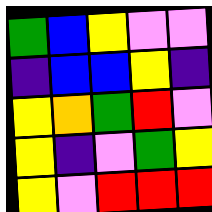[["green", "blue", "yellow", "violet", "violet"], ["indigo", "blue", "blue", "yellow", "indigo"], ["yellow", "orange", "green", "red", "violet"], ["yellow", "indigo", "violet", "green", "yellow"], ["yellow", "violet", "red", "red", "red"]]